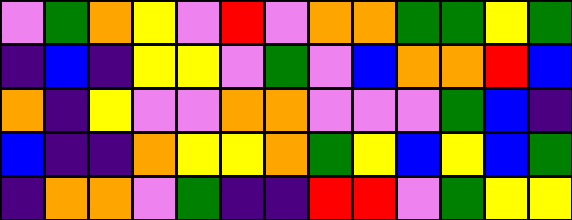[["violet", "green", "orange", "yellow", "violet", "red", "violet", "orange", "orange", "green", "green", "yellow", "green"], ["indigo", "blue", "indigo", "yellow", "yellow", "violet", "green", "violet", "blue", "orange", "orange", "red", "blue"], ["orange", "indigo", "yellow", "violet", "violet", "orange", "orange", "violet", "violet", "violet", "green", "blue", "indigo"], ["blue", "indigo", "indigo", "orange", "yellow", "yellow", "orange", "green", "yellow", "blue", "yellow", "blue", "green"], ["indigo", "orange", "orange", "violet", "green", "indigo", "indigo", "red", "red", "violet", "green", "yellow", "yellow"]]